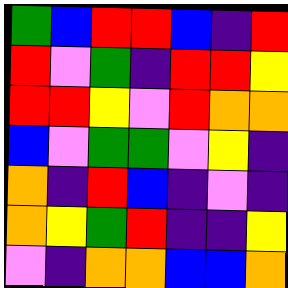[["green", "blue", "red", "red", "blue", "indigo", "red"], ["red", "violet", "green", "indigo", "red", "red", "yellow"], ["red", "red", "yellow", "violet", "red", "orange", "orange"], ["blue", "violet", "green", "green", "violet", "yellow", "indigo"], ["orange", "indigo", "red", "blue", "indigo", "violet", "indigo"], ["orange", "yellow", "green", "red", "indigo", "indigo", "yellow"], ["violet", "indigo", "orange", "orange", "blue", "blue", "orange"]]